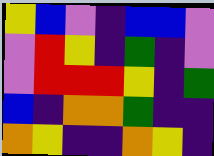[["yellow", "blue", "violet", "indigo", "blue", "blue", "violet"], ["violet", "red", "yellow", "indigo", "green", "indigo", "violet"], ["violet", "red", "red", "red", "yellow", "indigo", "green"], ["blue", "indigo", "orange", "orange", "green", "indigo", "indigo"], ["orange", "yellow", "indigo", "indigo", "orange", "yellow", "indigo"]]